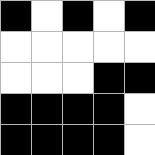[["black", "white", "black", "white", "black"], ["white", "white", "white", "white", "white"], ["white", "white", "white", "black", "black"], ["black", "black", "black", "black", "white"], ["black", "black", "black", "black", "white"]]